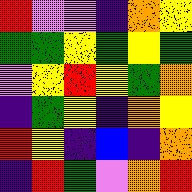[["red", "violet", "violet", "indigo", "orange", "yellow"], ["green", "green", "yellow", "green", "yellow", "green"], ["violet", "yellow", "red", "yellow", "green", "orange"], ["indigo", "green", "yellow", "indigo", "orange", "yellow"], ["red", "yellow", "indigo", "blue", "indigo", "orange"], ["indigo", "red", "green", "violet", "orange", "red"]]